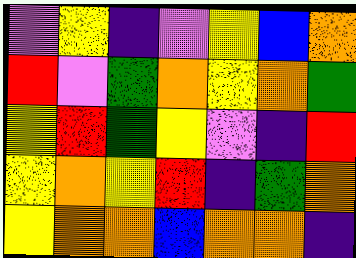[["violet", "yellow", "indigo", "violet", "yellow", "blue", "orange"], ["red", "violet", "green", "orange", "yellow", "orange", "green"], ["yellow", "red", "green", "yellow", "violet", "indigo", "red"], ["yellow", "orange", "yellow", "red", "indigo", "green", "orange"], ["yellow", "orange", "orange", "blue", "orange", "orange", "indigo"]]